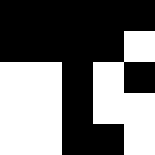[["black", "black", "black", "black", "black"], ["black", "black", "black", "black", "white"], ["white", "white", "black", "white", "black"], ["white", "white", "black", "white", "white"], ["white", "white", "black", "black", "white"]]